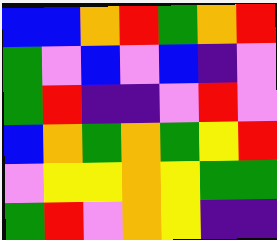[["blue", "blue", "orange", "red", "green", "orange", "red"], ["green", "violet", "blue", "violet", "blue", "indigo", "violet"], ["green", "red", "indigo", "indigo", "violet", "red", "violet"], ["blue", "orange", "green", "orange", "green", "yellow", "red"], ["violet", "yellow", "yellow", "orange", "yellow", "green", "green"], ["green", "red", "violet", "orange", "yellow", "indigo", "indigo"]]